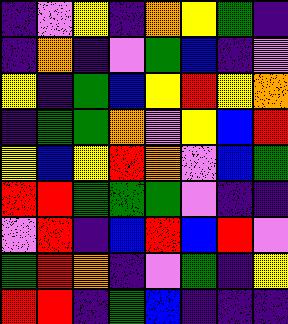[["indigo", "violet", "yellow", "indigo", "orange", "yellow", "green", "indigo"], ["indigo", "orange", "indigo", "violet", "green", "blue", "indigo", "violet"], ["yellow", "indigo", "green", "blue", "yellow", "red", "yellow", "orange"], ["indigo", "green", "green", "orange", "violet", "yellow", "blue", "red"], ["yellow", "blue", "yellow", "red", "orange", "violet", "blue", "green"], ["red", "red", "green", "green", "green", "violet", "indigo", "indigo"], ["violet", "red", "indigo", "blue", "red", "blue", "red", "violet"], ["green", "red", "orange", "indigo", "violet", "green", "indigo", "yellow"], ["red", "red", "indigo", "green", "blue", "indigo", "indigo", "indigo"]]